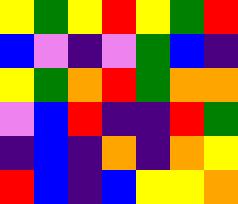[["yellow", "green", "yellow", "red", "yellow", "green", "red"], ["blue", "violet", "indigo", "violet", "green", "blue", "indigo"], ["yellow", "green", "orange", "red", "green", "orange", "orange"], ["violet", "blue", "red", "indigo", "indigo", "red", "green"], ["indigo", "blue", "indigo", "orange", "indigo", "orange", "yellow"], ["red", "blue", "indigo", "blue", "yellow", "yellow", "orange"]]